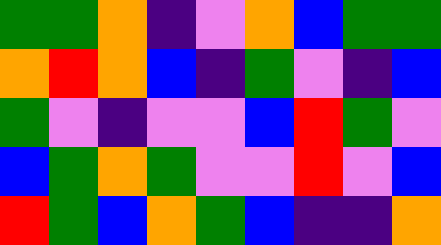[["green", "green", "orange", "indigo", "violet", "orange", "blue", "green", "green"], ["orange", "red", "orange", "blue", "indigo", "green", "violet", "indigo", "blue"], ["green", "violet", "indigo", "violet", "violet", "blue", "red", "green", "violet"], ["blue", "green", "orange", "green", "violet", "violet", "red", "violet", "blue"], ["red", "green", "blue", "orange", "green", "blue", "indigo", "indigo", "orange"]]